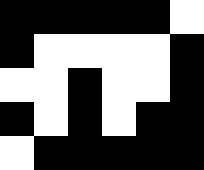[["black", "black", "black", "black", "black", "white"], ["black", "white", "white", "white", "white", "black"], ["white", "white", "black", "white", "white", "black"], ["black", "white", "black", "white", "black", "black"], ["white", "black", "black", "black", "black", "black"]]